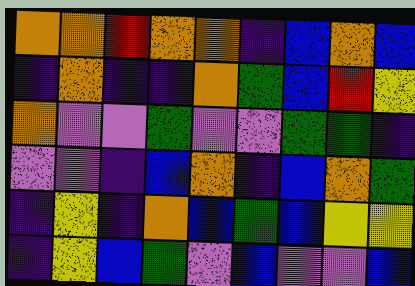[["orange", "orange", "red", "orange", "orange", "indigo", "blue", "orange", "blue"], ["indigo", "orange", "indigo", "indigo", "orange", "green", "blue", "red", "yellow"], ["orange", "violet", "violet", "green", "violet", "violet", "green", "green", "indigo"], ["violet", "violet", "indigo", "blue", "orange", "indigo", "blue", "orange", "green"], ["indigo", "yellow", "indigo", "orange", "blue", "green", "blue", "yellow", "yellow"], ["indigo", "yellow", "blue", "green", "violet", "blue", "violet", "violet", "blue"]]